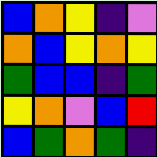[["blue", "orange", "yellow", "indigo", "violet"], ["orange", "blue", "yellow", "orange", "yellow"], ["green", "blue", "blue", "indigo", "green"], ["yellow", "orange", "violet", "blue", "red"], ["blue", "green", "orange", "green", "indigo"]]